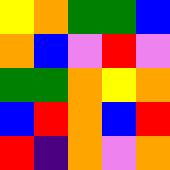[["yellow", "orange", "green", "green", "blue"], ["orange", "blue", "violet", "red", "violet"], ["green", "green", "orange", "yellow", "orange"], ["blue", "red", "orange", "blue", "red"], ["red", "indigo", "orange", "violet", "orange"]]